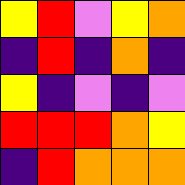[["yellow", "red", "violet", "yellow", "orange"], ["indigo", "red", "indigo", "orange", "indigo"], ["yellow", "indigo", "violet", "indigo", "violet"], ["red", "red", "red", "orange", "yellow"], ["indigo", "red", "orange", "orange", "orange"]]